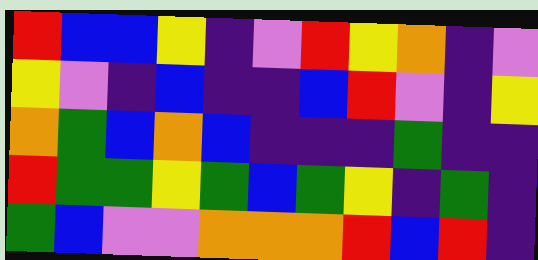[["red", "blue", "blue", "yellow", "indigo", "violet", "red", "yellow", "orange", "indigo", "violet"], ["yellow", "violet", "indigo", "blue", "indigo", "indigo", "blue", "red", "violet", "indigo", "yellow"], ["orange", "green", "blue", "orange", "blue", "indigo", "indigo", "indigo", "green", "indigo", "indigo"], ["red", "green", "green", "yellow", "green", "blue", "green", "yellow", "indigo", "green", "indigo"], ["green", "blue", "violet", "violet", "orange", "orange", "orange", "red", "blue", "red", "indigo"]]